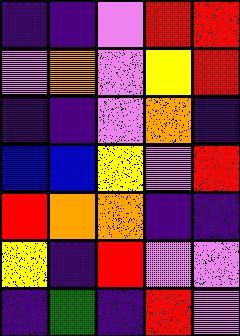[["indigo", "indigo", "violet", "red", "red"], ["violet", "orange", "violet", "yellow", "red"], ["indigo", "indigo", "violet", "orange", "indigo"], ["blue", "blue", "yellow", "violet", "red"], ["red", "orange", "orange", "indigo", "indigo"], ["yellow", "indigo", "red", "violet", "violet"], ["indigo", "green", "indigo", "red", "violet"]]